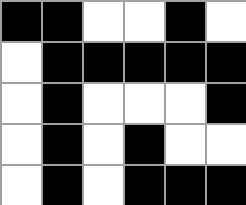[["black", "black", "white", "white", "black", "white"], ["white", "black", "black", "black", "black", "black"], ["white", "black", "white", "white", "white", "black"], ["white", "black", "white", "black", "white", "white"], ["white", "black", "white", "black", "black", "black"]]